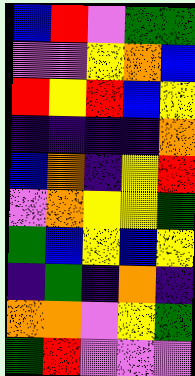[["blue", "red", "violet", "green", "green"], ["violet", "violet", "yellow", "orange", "blue"], ["red", "yellow", "red", "blue", "yellow"], ["indigo", "indigo", "indigo", "indigo", "orange"], ["blue", "orange", "indigo", "yellow", "red"], ["violet", "orange", "yellow", "yellow", "green"], ["green", "blue", "yellow", "blue", "yellow"], ["indigo", "green", "indigo", "orange", "indigo"], ["orange", "orange", "violet", "yellow", "green"], ["green", "red", "violet", "violet", "violet"]]